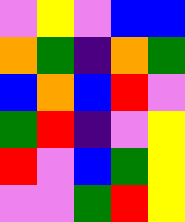[["violet", "yellow", "violet", "blue", "blue"], ["orange", "green", "indigo", "orange", "green"], ["blue", "orange", "blue", "red", "violet"], ["green", "red", "indigo", "violet", "yellow"], ["red", "violet", "blue", "green", "yellow"], ["violet", "violet", "green", "red", "yellow"]]